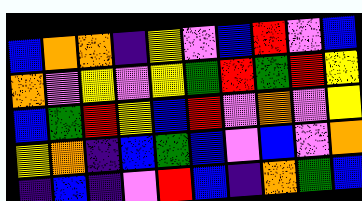[["blue", "orange", "orange", "indigo", "yellow", "violet", "blue", "red", "violet", "blue"], ["orange", "violet", "yellow", "violet", "yellow", "green", "red", "green", "red", "yellow"], ["blue", "green", "red", "yellow", "blue", "red", "violet", "orange", "violet", "yellow"], ["yellow", "orange", "indigo", "blue", "green", "blue", "violet", "blue", "violet", "orange"], ["indigo", "blue", "indigo", "violet", "red", "blue", "indigo", "orange", "green", "blue"]]